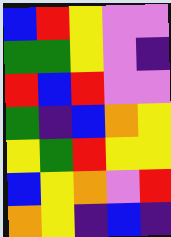[["blue", "red", "yellow", "violet", "violet"], ["green", "green", "yellow", "violet", "indigo"], ["red", "blue", "red", "violet", "violet"], ["green", "indigo", "blue", "orange", "yellow"], ["yellow", "green", "red", "yellow", "yellow"], ["blue", "yellow", "orange", "violet", "red"], ["orange", "yellow", "indigo", "blue", "indigo"]]